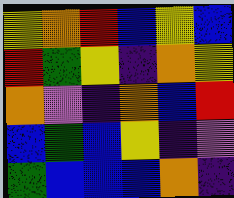[["yellow", "orange", "red", "blue", "yellow", "blue"], ["red", "green", "yellow", "indigo", "orange", "yellow"], ["orange", "violet", "indigo", "orange", "blue", "red"], ["blue", "green", "blue", "yellow", "indigo", "violet"], ["green", "blue", "blue", "blue", "orange", "indigo"]]